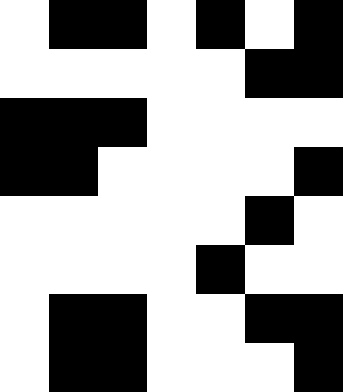[["white", "black", "black", "white", "black", "white", "black"], ["white", "white", "white", "white", "white", "black", "black"], ["black", "black", "black", "white", "white", "white", "white"], ["black", "black", "white", "white", "white", "white", "black"], ["white", "white", "white", "white", "white", "black", "white"], ["white", "white", "white", "white", "black", "white", "white"], ["white", "black", "black", "white", "white", "black", "black"], ["white", "black", "black", "white", "white", "white", "black"]]